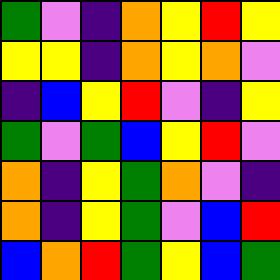[["green", "violet", "indigo", "orange", "yellow", "red", "yellow"], ["yellow", "yellow", "indigo", "orange", "yellow", "orange", "violet"], ["indigo", "blue", "yellow", "red", "violet", "indigo", "yellow"], ["green", "violet", "green", "blue", "yellow", "red", "violet"], ["orange", "indigo", "yellow", "green", "orange", "violet", "indigo"], ["orange", "indigo", "yellow", "green", "violet", "blue", "red"], ["blue", "orange", "red", "green", "yellow", "blue", "green"]]